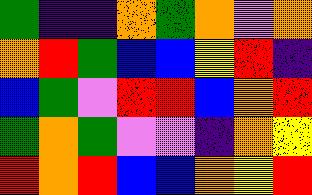[["green", "indigo", "indigo", "orange", "green", "orange", "violet", "orange"], ["orange", "red", "green", "blue", "blue", "yellow", "red", "indigo"], ["blue", "green", "violet", "red", "red", "blue", "orange", "red"], ["green", "orange", "green", "violet", "violet", "indigo", "orange", "yellow"], ["red", "orange", "red", "blue", "blue", "orange", "yellow", "red"]]